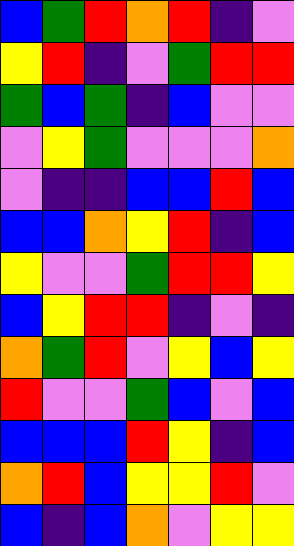[["blue", "green", "red", "orange", "red", "indigo", "violet"], ["yellow", "red", "indigo", "violet", "green", "red", "red"], ["green", "blue", "green", "indigo", "blue", "violet", "violet"], ["violet", "yellow", "green", "violet", "violet", "violet", "orange"], ["violet", "indigo", "indigo", "blue", "blue", "red", "blue"], ["blue", "blue", "orange", "yellow", "red", "indigo", "blue"], ["yellow", "violet", "violet", "green", "red", "red", "yellow"], ["blue", "yellow", "red", "red", "indigo", "violet", "indigo"], ["orange", "green", "red", "violet", "yellow", "blue", "yellow"], ["red", "violet", "violet", "green", "blue", "violet", "blue"], ["blue", "blue", "blue", "red", "yellow", "indigo", "blue"], ["orange", "red", "blue", "yellow", "yellow", "red", "violet"], ["blue", "indigo", "blue", "orange", "violet", "yellow", "yellow"]]